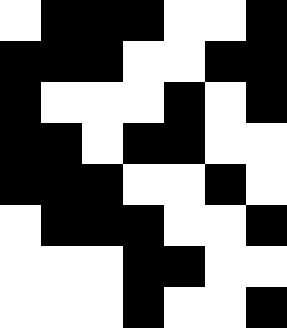[["white", "black", "black", "black", "white", "white", "black"], ["black", "black", "black", "white", "white", "black", "black"], ["black", "white", "white", "white", "black", "white", "black"], ["black", "black", "white", "black", "black", "white", "white"], ["black", "black", "black", "white", "white", "black", "white"], ["white", "black", "black", "black", "white", "white", "black"], ["white", "white", "white", "black", "black", "white", "white"], ["white", "white", "white", "black", "white", "white", "black"]]